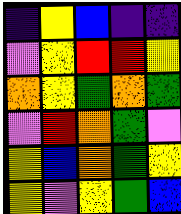[["indigo", "yellow", "blue", "indigo", "indigo"], ["violet", "yellow", "red", "red", "yellow"], ["orange", "yellow", "green", "orange", "green"], ["violet", "red", "orange", "green", "violet"], ["yellow", "blue", "orange", "green", "yellow"], ["yellow", "violet", "yellow", "green", "blue"]]